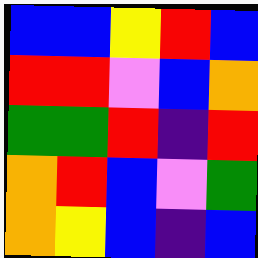[["blue", "blue", "yellow", "red", "blue"], ["red", "red", "violet", "blue", "orange"], ["green", "green", "red", "indigo", "red"], ["orange", "red", "blue", "violet", "green"], ["orange", "yellow", "blue", "indigo", "blue"]]